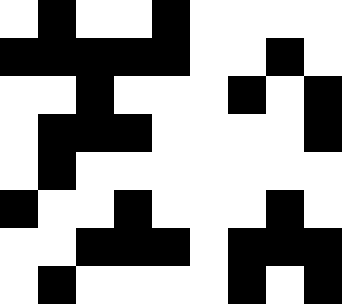[["white", "black", "white", "white", "black", "white", "white", "white", "white"], ["black", "black", "black", "black", "black", "white", "white", "black", "white"], ["white", "white", "black", "white", "white", "white", "black", "white", "black"], ["white", "black", "black", "black", "white", "white", "white", "white", "black"], ["white", "black", "white", "white", "white", "white", "white", "white", "white"], ["black", "white", "white", "black", "white", "white", "white", "black", "white"], ["white", "white", "black", "black", "black", "white", "black", "black", "black"], ["white", "black", "white", "white", "white", "white", "black", "white", "black"]]